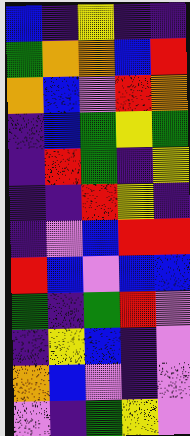[["blue", "indigo", "yellow", "indigo", "indigo"], ["green", "orange", "orange", "blue", "red"], ["orange", "blue", "violet", "red", "orange"], ["indigo", "blue", "green", "yellow", "green"], ["indigo", "red", "green", "indigo", "yellow"], ["indigo", "indigo", "red", "yellow", "indigo"], ["indigo", "violet", "blue", "red", "red"], ["red", "blue", "violet", "blue", "blue"], ["green", "indigo", "green", "red", "violet"], ["indigo", "yellow", "blue", "indigo", "violet"], ["orange", "blue", "violet", "indigo", "violet"], ["violet", "indigo", "green", "yellow", "violet"]]